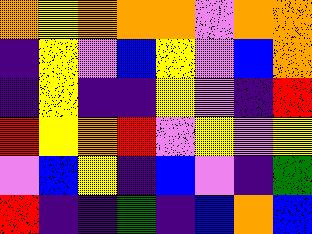[["orange", "yellow", "orange", "orange", "orange", "violet", "orange", "orange"], ["indigo", "yellow", "violet", "blue", "yellow", "violet", "blue", "orange"], ["indigo", "yellow", "indigo", "indigo", "yellow", "violet", "indigo", "red"], ["red", "yellow", "orange", "red", "violet", "yellow", "violet", "yellow"], ["violet", "blue", "yellow", "indigo", "blue", "violet", "indigo", "green"], ["red", "indigo", "indigo", "green", "indigo", "blue", "orange", "blue"]]